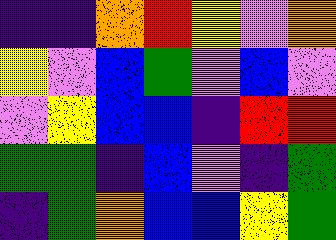[["indigo", "indigo", "orange", "red", "yellow", "violet", "orange"], ["yellow", "violet", "blue", "green", "violet", "blue", "violet"], ["violet", "yellow", "blue", "blue", "indigo", "red", "red"], ["green", "green", "indigo", "blue", "violet", "indigo", "green"], ["indigo", "green", "orange", "blue", "blue", "yellow", "green"]]